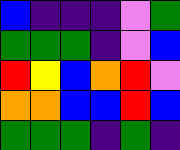[["blue", "indigo", "indigo", "indigo", "violet", "green"], ["green", "green", "green", "indigo", "violet", "blue"], ["red", "yellow", "blue", "orange", "red", "violet"], ["orange", "orange", "blue", "blue", "red", "blue"], ["green", "green", "green", "indigo", "green", "indigo"]]